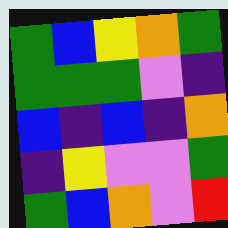[["green", "blue", "yellow", "orange", "green"], ["green", "green", "green", "violet", "indigo"], ["blue", "indigo", "blue", "indigo", "orange"], ["indigo", "yellow", "violet", "violet", "green"], ["green", "blue", "orange", "violet", "red"]]